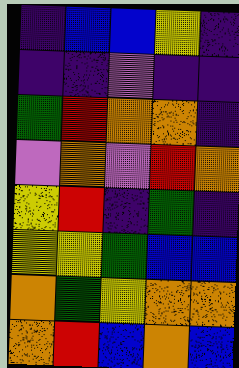[["indigo", "blue", "blue", "yellow", "indigo"], ["indigo", "indigo", "violet", "indigo", "indigo"], ["green", "red", "orange", "orange", "indigo"], ["violet", "orange", "violet", "red", "orange"], ["yellow", "red", "indigo", "green", "indigo"], ["yellow", "yellow", "green", "blue", "blue"], ["orange", "green", "yellow", "orange", "orange"], ["orange", "red", "blue", "orange", "blue"]]